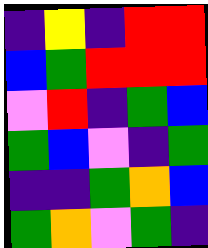[["indigo", "yellow", "indigo", "red", "red"], ["blue", "green", "red", "red", "red"], ["violet", "red", "indigo", "green", "blue"], ["green", "blue", "violet", "indigo", "green"], ["indigo", "indigo", "green", "orange", "blue"], ["green", "orange", "violet", "green", "indigo"]]